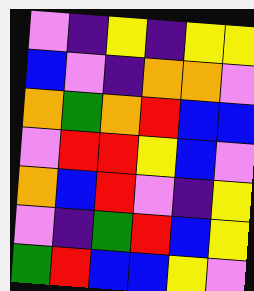[["violet", "indigo", "yellow", "indigo", "yellow", "yellow"], ["blue", "violet", "indigo", "orange", "orange", "violet"], ["orange", "green", "orange", "red", "blue", "blue"], ["violet", "red", "red", "yellow", "blue", "violet"], ["orange", "blue", "red", "violet", "indigo", "yellow"], ["violet", "indigo", "green", "red", "blue", "yellow"], ["green", "red", "blue", "blue", "yellow", "violet"]]